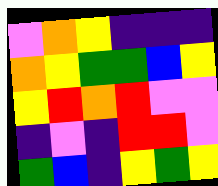[["violet", "orange", "yellow", "indigo", "indigo", "indigo"], ["orange", "yellow", "green", "green", "blue", "yellow"], ["yellow", "red", "orange", "red", "violet", "violet"], ["indigo", "violet", "indigo", "red", "red", "violet"], ["green", "blue", "indigo", "yellow", "green", "yellow"]]